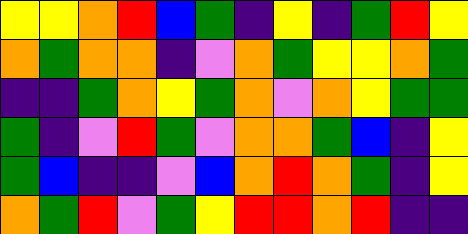[["yellow", "yellow", "orange", "red", "blue", "green", "indigo", "yellow", "indigo", "green", "red", "yellow"], ["orange", "green", "orange", "orange", "indigo", "violet", "orange", "green", "yellow", "yellow", "orange", "green"], ["indigo", "indigo", "green", "orange", "yellow", "green", "orange", "violet", "orange", "yellow", "green", "green"], ["green", "indigo", "violet", "red", "green", "violet", "orange", "orange", "green", "blue", "indigo", "yellow"], ["green", "blue", "indigo", "indigo", "violet", "blue", "orange", "red", "orange", "green", "indigo", "yellow"], ["orange", "green", "red", "violet", "green", "yellow", "red", "red", "orange", "red", "indigo", "indigo"]]